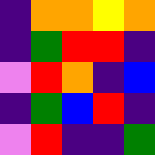[["indigo", "orange", "orange", "yellow", "orange"], ["indigo", "green", "red", "red", "indigo"], ["violet", "red", "orange", "indigo", "blue"], ["indigo", "green", "blue", "red", "indigo"], ["violet", "red", "indigo", "indigo", "green"]]